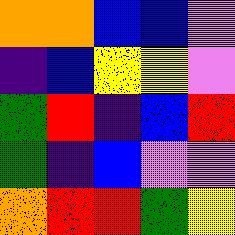[["orange", "orange", "blue", "blue", "violet"], ["indigo", "blue", "yellow", "yellow", "violet"], ["green", "red", "indigo", "blue", "red"], ["green", "indigo", "blue", "violet", "violet"], ["orange", "red", "red", "green", "yellow"]]